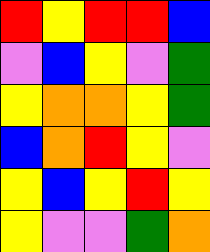[["red", "yellow", "red", "red", "blue"], ["violet", "blue", "yellow", "violet", "green"], ["yellow", "orange", "orange", "yellow", "green"], ["blue", "orange", "red", "yellow", "violet"], ["yellow", "blue", "yellow", "red", "yellow"], ["yellow", "violet", "violet", "green", "orange"]]